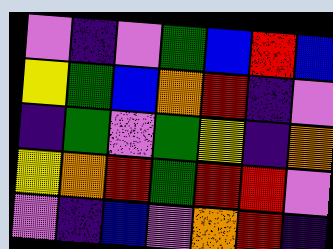[["violet", "indigo", "violet", "green", "blue", "red", "blue"], ["yellow", "green", "blue", "orange", "red", "indigo", "violet"], ["indigo", "green", "violet", "green", "yellow", "indigo", "orange"], ["yellow", "orange", "red", "green", "red", "red", "violet"], ["violet", "indigo", "blue", "violet", "orange", "red", "indigo"]]